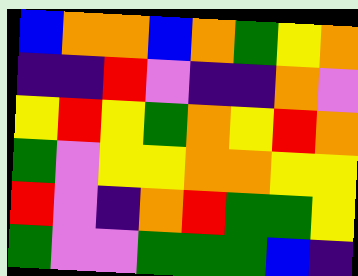[["blue", "orange", "orange", "blue", "orange", "green", "yellow", "orange"], ["indigo", "indigo", "red", "violet", "indigo", "indigo", "orange", "violet"], ["yellow", "red", "yellow", "green", "orange", "yellow", "red", "orange"], ["green", "violet", "yellow", "yellow", "orange", "orange", "yellow", "yellow"], ["red", "violet", "indigo", "orange", "red", "green", "green", "yellow"], ["green", "violet", "violet", "green", "green", "green", "blue", "indigo"]]